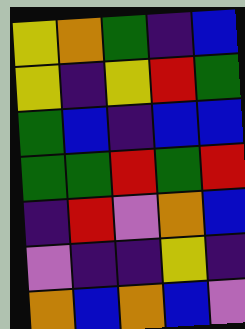[["yellow", "orange", "green", "indigo", "blue"], ["yellow", "indigo", "yellow", "red", "green"], ["green", "blue", "indigo", "blue", "blue"], ["green", "green", "red", "green", "red"], ["indigo", "red", "violet", "orange", "blue"], ["violet", "indigo", "indigo", "yellow", "indigo"], ["orange", "blue", "orange", "blue", "violet"]]